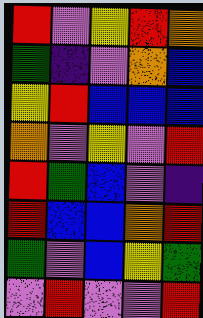[["red", "violet", "yellow", "red", "orange"], ["green", "indigo", "violet", "orange", "blue"], ["yellow", "red", "blue", "blue", "blue"], ["orange", "violet", "yellow", "violet", "red"], ["red", "green", "blue", "violet", "indigo"], ["red", "blue", "blue", "orange", "red"], ["green", "violet", "blue", "yellow", "green"], ["violet", "red", "violet", "violet", "red"]]